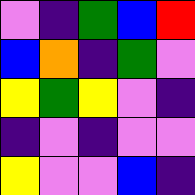[["violet", "indigo", "green", "blue", "red"], ["blue", "orange", "indigo", "green", "violet"], ["yellow", "green", "yellow", "violet", "indigo"], ["indigo", "violet", "indigo", "violet", "violet"], ["yellow", "violet", "violet", "blue", "indigo"]]